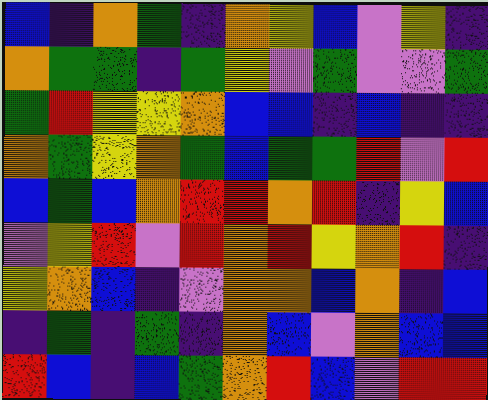[["blue", "indigo", "orange", "green", "indigo", "orange", "yellow", "blue", "violet", "yellow", "indigo"], ["orange", "green", "green", "indigo", "green", "yellow", "violet", "green", "violet", "violet", "green"], ["green", "red", "yellow", "yellow", "orange", "blue", "blue", "indigo", "blue", "indigo", "indigo"], ["orange", "green", "yellow", "orange", "green", "blue", "green", "green", "red", "violet", "red"], ["blue", "green", "blue", "orange", "red", "red", "orange", "red", "indigo", "yellow", "blue"], ["violet", "yellow", "red", "violet", "red", "orange", "red", "yellow", "orange", "red", "indigo"], ["yellow", "orange", "blue", "indigo", "violet", "orange", "orange", "blue", "orange", "indigo", "blue"], ["indigo", "green", "indigo", "green", "indigo", "orange", "blue", "violet", "orange", "blue", "blue"], ["red", "blue", "indigo", "blue", "green", "orange", "red", "blue", "violet", "red", "red"]]